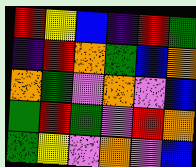[["red", "yellow", "blue", "indigo", "red", "green"], ["indigo", "red", "orange", "green", "blue", "orange"], ["orange", "green", "violet", "orange", "violet", "blue"], ["green", "red", "green", "violet", "red", "orange"], ["green", "yellow", "violet", "orange", "violet", "blue"]]